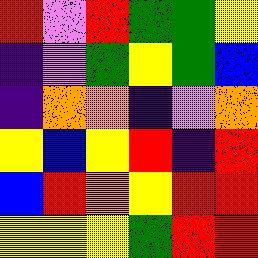[["red", "violet", "red", "green", "green", "yellow"], ["indigo", "violet", "green", "yellow", "green", "blue"], ["indigo", "orange", "orange", "indigo", "violet", "orange"], ["yellow", "blue", "yellow", "red", "indigo", "red"], ["blue", "red", "orange", "yellow", "red", "red"], ["yellow", "yellow", "yellow", "green", "red", "red"]]